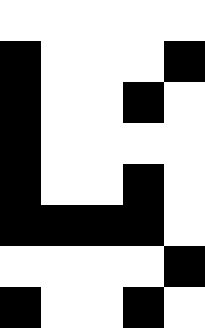[["white", "white", "white", "white", "white"], ["black", "white", "white", "white", "black"], ["black", "white", "white", "black", "white"], ["black", "white", "white", "white", "white"], ["black", "white", "white", "black", "white"], ["black", "black", "black", "black", "white"], ["white", "white", "white", "white", "black"], ["black", "white", "white", "black", "white"]]